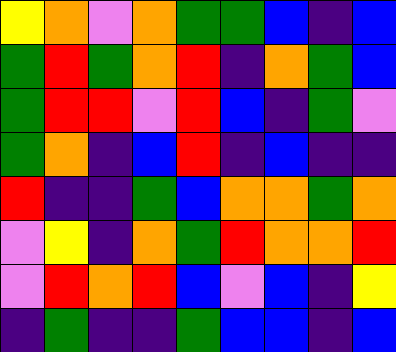[["yellow", "orange", "violet", "orange", "green", "green", "blue", "indigo", "blue"], ["green", "red", "green", "orange", "red", "indigo", "orange", "green", "blue"], ["green", "red", "red", "violet", "red", "blue", "indigo", "green", "violet"], ["green", "orange", "indigo", "blue", "red", "indigo", "blue", "indigo", "indigo"], ["red", "indigo", "indigo", "green", "blue", "orange", "orange", "green", "orange"], ["violet", "yellow", "indigo", "orange", "green", "red", "orange", "orange", "red"], ["violet", "red", "orange", "red", "blue", "violet", "blue", "indigo", "yellow"], ["indigo", "green", "indigo", "indigo", "green", "blue", "blue", "indigo", "blue"]]